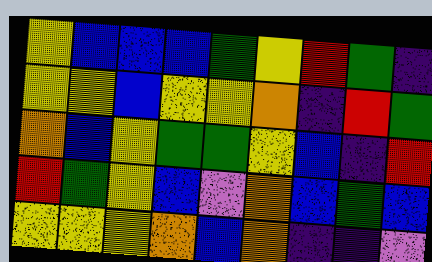[["yellow", "blue", "blue", "blue", "green", "yellow", "red", "green", "indigo"], ["yellow", "yellow", "blue", "yellow", "yellow", "orange", "indigo", "red", "green"], ["orange", "blue", "yellow", "green", "green", "yellow", "blue", "indigo", "red"], ["red", "green", "yellow", "blue", "violet", "orange", "blue", "green", "blue"], ["yellow", "yellow", "yellow", "orange", "blue", "orange", "indigo", "indigo", "violet"]]